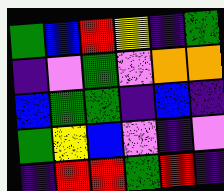[["green", "blue", "red", "yellow", "indigo", "green"], ["indigo", "violet", "green", "violet", "orange", "orange"], ["blue", "green", "green", "indigo", "blue", "indigo"], ["green", "yellow", "blue", "violet", "indigo", "violet"], ["indigo", "red", "red", "green", "red", "indigo"]]